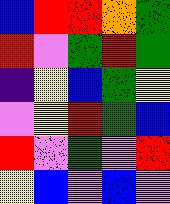[["blue", "red", "red", "orange", "green"], ["red", "violet", "green", "red", "green"], ["indigo", "yellow", "blue", "green", "yellow"], ["violet", "yellow", "red", "green", "blue"], ["red", "violet", "green", "violet", "red"], ["yellow", "blue", "violet", "blue", "violet"]]